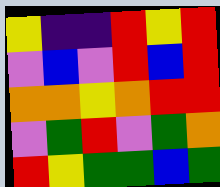[["yellow", "indigo", "indigo", "red", "yellow", "red"], ["violet", "blue", "violet", "red", "blue", "red"], ["orange", "orange", "yellow", "orange", "red", "red"], ["violet", "green", "red", "violet", "green", "orange"], ["red", "yellow", "green", "green", "blue", "green"]]